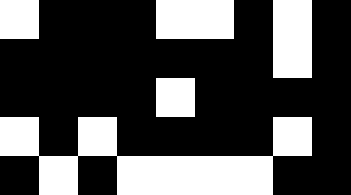[["white", "black", "black", "black", "white", "white", "black", "white", "black"], ["black", "black", "black", "black", "black", "black", "black", "white", "black"], ["black", "black", "black", "black", "white", "black", "black", "black", "black"], ["white", "black", "white", "black", "black", "black", "black", "white", "black"], ["black", "white", "black", "white", "white", "white", "white", "black", "black"]]